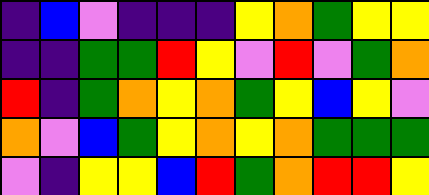[["indigo", "blue", "violet", "indigo", "indigo", "indigo", "yellow", "orange", "green", "yellow", "yellow"], ["indigo", "indigo", "green", "green", "red", "yellow", "violet", "red", "violet", "green", "orange"], ["red", "indigo", "green", "orange", "yellow", "orange", "green", "yellow", "blue", "yellow", "violet"], ["orange", "violet", "blue", "green", "yellow", "orange", "yellow", "orange", "green", "green", "green"], ["violet", "indigo", "yellow", "yellow", "blue", "red", "green", "orange", "red", "red", "yellow"]]